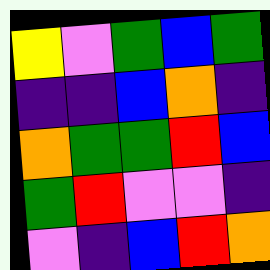[["yellow", "violet", "green", "blue", "green"], ["indigo", "indigo", "blue", "orange", "indigo"], ["orange", "green", "green", "red", "blue"], ["green", "red", "violet", "violet", "indigo"], ["violet", "indigo", "blue", "red", "orange"]]